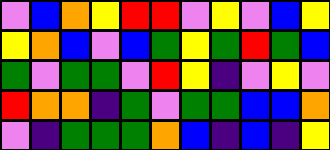[["violet", "blue", "orange", "yellow", "red", "red", "violet", "yellow", "violet", "blue", "yellow"], ["yellow", "orange", "blue", "violet", "blue", "green", "yellow", "green", "red", "green", "blue"], ["green", "violet", "green", "green", "violet", "red", "yellow", "indigo", "violet", "yellow", "violet"], ["red", "orange", "orange", "indigo", "green", "violet", "green", "green", "blue", "blue", "orange"], ["violet", "indigo", "green", "green", "green", "orange", "blue", "indigo", "blue", "indigo", "yellow"]]